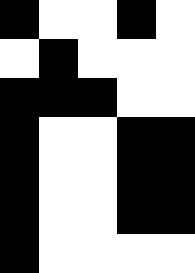[["black", "white", "white", "black", "white"], ["white", "black", "white", "white", "white"], ["black", "black", "black", "white", "white"], ["black", "white", "white", "black", "black"], ["black", "white", "white", "black", "black"], ["black", "white", "white", "black", "black"], ["black", "white", "white", "white", "white"]]